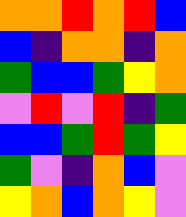[["orange", "orange", "red", "orange", "red", "blue"], ["blue", "indigo", "orange", "orange", "indigo", "orange"], ["green", "blue", "blue", "green", "yellow", "orange"], ["violet", "red", "violet", "red", "indigo", "green"], ["blue", "blue", "green", "red", "green", "yellow"], ["green", "violet", "indigo", "orange", "blue", "violet"], ["yellow", "orange", "blue", "orange", "yellow", "violet"]]